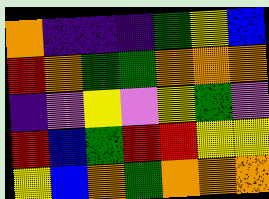[["orange", "indigo", "indigo", "indigo", "green", "yellow", "blue"], ["red", "orange", "green", "green", "orange", "orange", "orange"], ["indigo", "violet", "yellow", "violet", "yellow", "green", "violet"], ["red", "blue", "green", "red", "red", "yellow", "yellow"], ["yellow", "blue", "orange", "green", "orange", "orange", "orange"]]